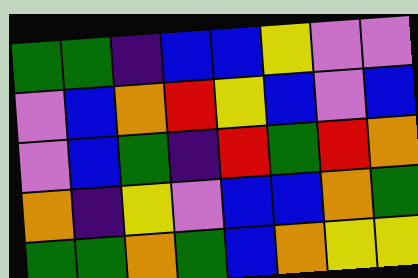[["green", "green", "indigo", "blue", "blue", "yellow", "violet", "violet"], ["violet", "blue", "orange", "red", "yellow", "blue", "violet", "blue"], ["violet", "blue", "green", "indigo", "red", "green", "red", "orange"], ["orange", "indigo", "yellow", "violet", "blue", "blue", "orange", "green"], ["green", "green", "orange", "green", "blue", "orange", "yellow", "yellow"]]